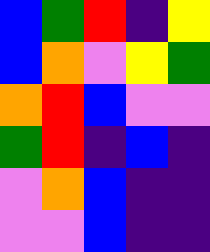[["blue", "green", "red", "indigo", "yellow"], ["blue", "orange", "violet", "yellow", "green"], ["orange", "red", "blue", "violet", "violet"], ["green", "red", "indigo", "blue", "indigo"], ["violet", "orange", "blue", "indigo", "indigo"], ["violet", "violet", "blue", "indigo", "indigo"]]